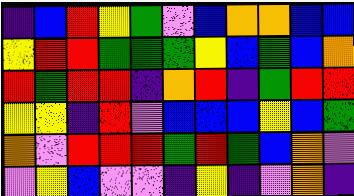[["indigo", "blue", "red", "yellow", "green", "violet", "blue", "orange", "orange", "blue", "blue"], ["yellow", "red", "red", "green", "green", "green", "yellow", "blue", "green", "blue", "orange"], ["red", "green", "red", "red", "indigo", "orange", "red", "indigo", "green", "red", "red"], ["yellow", "yellow", "indigo", "red", "violet", "blue", "blue", "blue", "yellow", "blue", "green"], ["orange", "violet", "red", "red", "red", "green", "red", "green", "blue", "orange", "violet"], ["violet", "yellow", "blue", "violet", "violet", "indigo", "yellow", "indigo", "violet", "orange", "indigo"]]